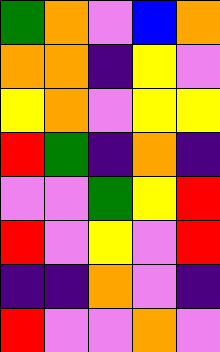[["green", "orange", "violet", "blue", "orange"], ["orange", "orange", "indigo", "yellow", "violet"], ["yellow", "orange", "violet", "yellow", "yellow"], ["red", "green", "indigo", "orange", "indigo"], ["violet", "violet", "green", "yellow", "red"], ["red", "violet", "yellow", "violet", "red"], ["indigo", "indigo", "orange", "violet", "indigo"], ["red", "violet", "violet", "orange", "violet"]]